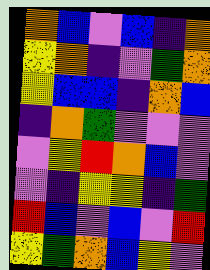[["orange", "blue", "violet", "blue", "indigo", "orange"], ["yellow", "orange", "indigo", "violet", "green", "orange"], ["yellow", "blue", "blue", "indigo", "orange", "blue"], ["indigo", "orange", "green", "violet", "violet", "violet"], ["violet", "yellow", "red", "orange", "blue", "violet"], ["violet", "indigo", "yellow", "yellow", "indigo", "green"], ["red", "blue", "violet", "blue", "violet", "red"], ["yellow", "green", "orange", "blue", "yellow", "violet"]]